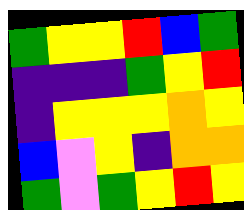[["green", "yellow", "yellow", "red", "blue", "green"], ["indigo", "indigo", "indigo", "green", "yellow", "red"], ["indigo", "yellow", "yellow", "yellow", "orange", "yellow"], ["blue", "violet", "yellow", "indigo", "orange", "orange"], ["green", "violet", "green", "yellow", "red", "yellow"]]